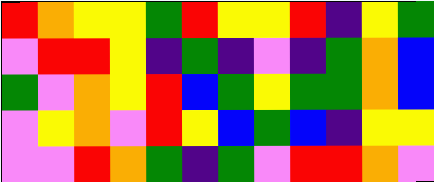[["red", "orange", "yellow", "yellow", "green", "red", "yellow", "yellow", "red", "indigo", "yellow", "green"], ["violet", "red", "red", "yellow", "indigo", "green", "indigo", "violet", "indigo", "green", "orange", "blue"], ["green", "violet", "orange", "yellow", "red", "blue", "green", "yellow", "green", "green", "orange", "blue"], ["violet", "yellow", "orange", "violet", "red", "yellow", "blue", "green", "blue", "indigo", "yellow", "yellow"], ["violet", "violet", "red", "orange", "green", "indigo", "green", "violet", "red", "red", "orange", "violet"]]